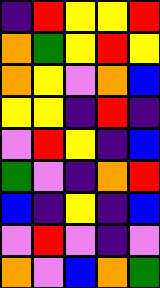[["indigo", "red", "yellow", "yellow", "red"], ["orange", "green", "yellow", "red", "yellow"], ["orange", "yellow", "violet", "orange", "blue"], ["yellow", "yellow", "indigo", "red", "indigo"], ["violet", "red", "yellow", "indigo", "blue"], ["green", "violet", "indigo", "orange", "red"], ["blue", "indigo", "yellow", "indigo", "blue"], ["violet", "red", "violet", "indigo", "violet"], ["orange", "violet", "blue", "orange", "green"]]